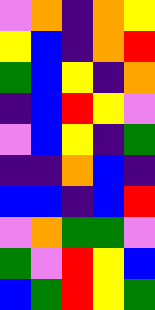[["violet", "orange", "indigo", "orange", "yellow"], ["yellow", "blue", "indigo", "orange", "red"], ["green", "blue", "yellow", "indigo", "orange"], ["indigo", "blue", "red", "yellow", "violet"], ["violet", "blue", "yellow", "indigo", "green"], ["indigo", "indigo", "orange", "blue", "indigo"], ["blue", "blue", "indigo", "blue", "red"], ["violet", "orange", "green", "green", "violet"], ["green", "violet", "red", "yellow", "blue"], ["blue", "green", "red", "yellow", "green"]]